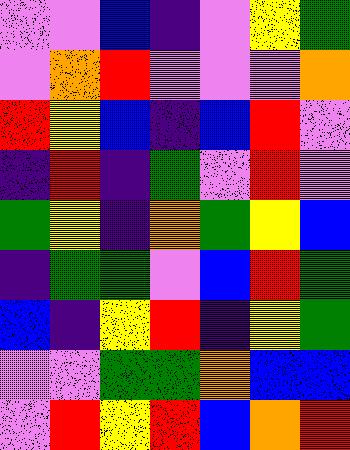[["violet", "violet", "blue", "indigo", "violet", "yellow", "green"], ["violet", "orange", "red", "violet", "violet", "violet", "orange"], ["red", "yellow", "blue", "indigo", "blue", "red", "violet"], ["indigo", "red", "indigo", "green", "violet", "red", "violet"], ["green", "yellow", "indigo", "orange", "green", "yellow", "blue"], ["indigo", "green", "green", "violet", "blue", "red", "green"], ["blue", "indigo", "yellow", "red", "indigo", "yellow", "green"], ["violet", "violet", "green", "green", "orange", "blue", "blue"], ["violet", "red", "yellow", "red", "blue", "orange", "red"]]